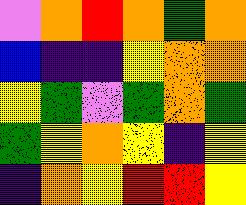[["violet", "orange", "red", "orange", "green", "orange"], ["blue", "indigo", "indigo", "yellow", "orange", "orange"], ["yellow", "green", "violet", "green", "orange", "green"], ["green", "yellow", "orange", "yellow", "indigo", "yellow"], ["indigo", "orange", "yellow", "red", "red", "yellow"]]